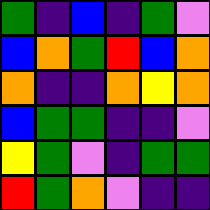[["green", "indigo", "blue", "indigo", "green", "violet"], ["blue", "orange", "green", "red", "blue", "orange"], ["orange", "indigo", "indigo", "orange", "yellow", "orange"], ["blue", "green", "green", "indigo", "indigo", "violet"], ["yellow", "green", "violet", "indigo", "green", "green"], ["red", "green", "orange", "violet", "indigo", "indigo"]]